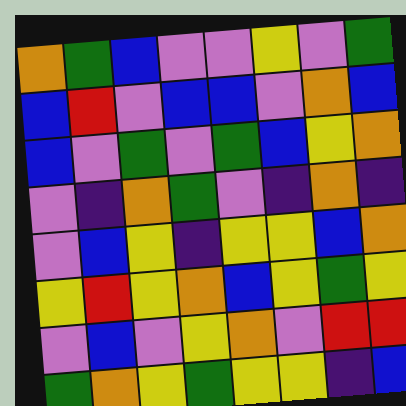[["orange", "green", "blue", "violet", "violet", "yellow", "violet", "green"], ["blue", "red", "violet", "blue", "blue", "violet", "orange", "blue"], ["blue", "violet", "green", "violet", "green", "blue", "yellow", "orange"], ["violet", "indigo", "orange", "green", "violet", "indigo", "orange", "indigo"], ["violet", "blue", "yellow", "indigo", "yellow", "yellow", "blue", "orange"], ["yellow", "red", "yellow", "orange", "blue", "yellow", "green", "yellow"], ["violet", "blue", "violet", "yellow", "orange", "violet", "red", "red"], ["green", "orange", "yellow", "green", "yellow", "yellow", "indigo", "blue"]]